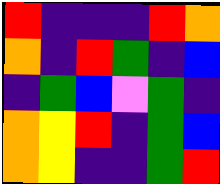[["red", "indigo", "indigo", "indigo", "red", "orange"], ["orange", "indigo", "red", "green", "indigo", "blue"], ["indigo", "green", "blue", "violet", "green", "indigo"], ["orange", "yellow", "red", "indigo", "green", "blue"], ["orange", "yellow", "indigo", "indigo", "green", "red"]]